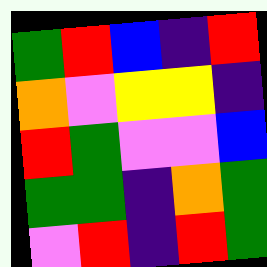[["green", "red", "blue", "indigo", "red"], ["orange", "violet", "yellow", "yellow", "indigo"], ["red", "green", "violet", "violet", "blue"], ["green", "green", "indigo", "orange", "green"], ["violet", "red", "indigo", "red", "green"]]